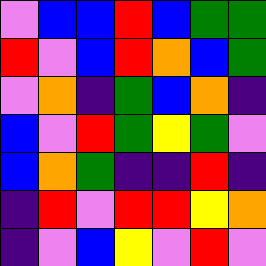[["violet", "blue", "blue", "red", "blue", "green", "green"], ["red", "violet", "blue", "red", "orange", "blue", "green"], ["violet", "orange", "indigo", "green", "blue", "orange", "indigo"], ["blue", "violet", "red", "green", "yellow", "green", "violet"], ["blue", "orange", "green", "indigo", "indigo", "red", "indigo"], ["indigo", "red", "violet", "red", "red", "yellow", "orange"], ["indigo", "violet", "blue", "yellow", "violet", "red", "violet"]]